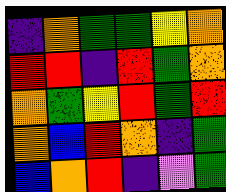[["indigo", "orange", "green", "green", "yellow", "orange"], ["red", "red", "indigo", "red", "green", "orange"], ["orange", "green", "yellow", "red", "green", "red"], ["orange", "blue", "red", "orange", "indigo", "green"], ["blue", "orange", "red", "indigo", "violet", "green"]]